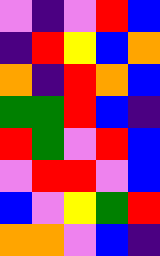[["violet", "indigo", "violet", "red", "blue"], ["indigo", "red", "yellow", "blue", "orange"], ["orange", "indigo", "red", "orange", "blue"], ["green", "green", "red", "blue", "indigo"], ["red", "green", "violet", "red", "blue"], ["violet", "red", "red", "violet", "blue"], ["blue", "violet", "yellow", "green", "red"], ["orange", "orange", "violet", "blue", "indigo"]]